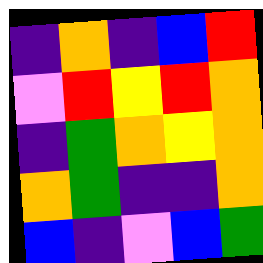[["indigo", "orange", "indigo", "blue", "red"], ["violet", "red", "yellow", "red", "orange"], ["indigo", "green", "orange", "yellow", "orange"], ["orange", "green", "indigo", "indigo", "orange"], ["blue", "indigo", "violet", "blue", "green"]]